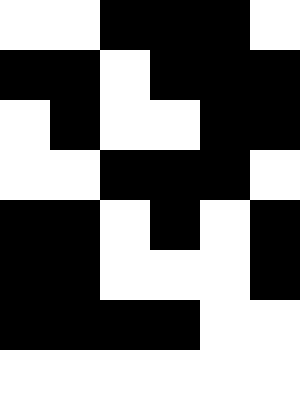[["white", "white", "black", "black", "black", "white"], ["black", "black", "white", "black", "black", "black"], ["white", "black", "white", "white", "black", "black"], ["white", "white", "black", "black", "black", "white"], ["black", "black", "white", "black", "white", "black"], ["black", "black", "white", "white", "white", "black"], ["black", "black", "black", "black", "white", "white"], ["white", "white", "white", "white", "white", "white"]]